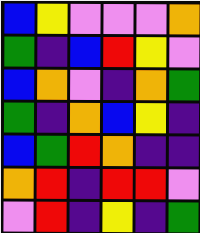[["blue", "yellow", "violet", "violet", "violet", "orange"], ["green", "indigo", "blue", "red", "yellow", "violet"], ["blue", "orange", "violet", "indigo", "orange", "green"], ["green", "indigo", "orange", "blue", "yellow", "indigo"], ["blue", "green", "red", "orange", "indigo", "indigo"], ["orange", "red", "indigo", "red", "red", "violet"], ["violet", "red", "indigo", "yellow", "indigo", "green"]]